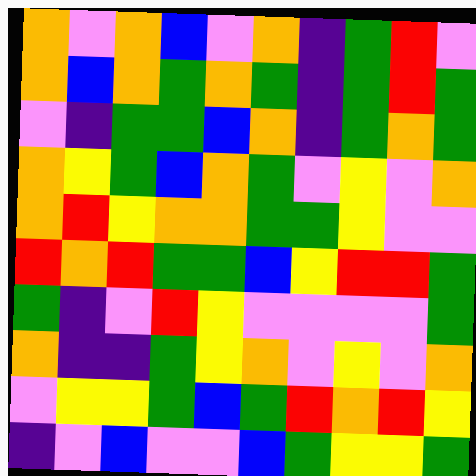[["orange", "violet", "orange", "blue", "violet", "orange", "indigo", "green", "red", "violet"], ["orange", "blue", "orange", "green", "orange", "green", "indigo", "green", "red", "green"], ["violet", "indigo", "green", "green", "blue", "orange", "indigo", "green", "orange", "green"], ["orange", "yellow", "green", "blue", "orange", "green", "violet", "yellow", "violet", "orange"], ["orange", "red", "yellow", "orange", "orange", "green", "green", "yellow", "violet", "violet"], ["red", "orange", "red", "green", "green", "blue", "yellow", "red", "red", "green"], ["green", "indigo", "violet", "red", "yellow", "violet", "violet", "violet", "violet", "green"], ["orange", "indigo", "indigo", "green", "yellow", "orange", "violet", "yellow", "violet", "orange"], ["violet", "yellow", "yellow", "green", "blue", "green", "red", "orange", "red", "yellow"], ["indigo", "violet", "blue", "violet", "violet", "blue", "green", "yellow", "yellow", "green"]]